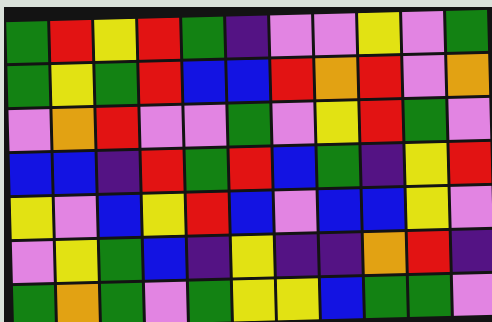[["green", "red", "yellow", "red", "green", "indigo", "violet", "violet", "yellow", "violet", "green"], ["green", "yellow", "green", "red", "blue", "blue", "red", "orange", "red", "violet", "orange"], ["violet", "orange", "red", "violet", "violet", "green", "violet", "yellow", "red", "green", "violet"], ["blue", "blue", "indigo", "red", "green", "red", "blue", "green", "indigo", "yellow", "red"], ["yellow", "violet", "blue", "yellow", "red", "blue", "violet", "blue", "blue", "yellow", "violet"], ["violet", "yellow", "green", "blue", "indigo", "yellow", "indigo", "indigo", "orange", "red", "indigo"], ["green", "orange", "green", "violet", "green", "yellow", "yellow", "blue", "green", "green", "violet"]]